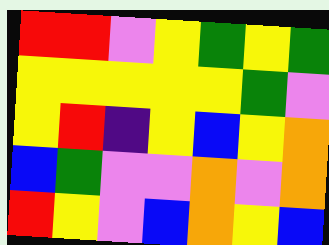[["red", "red", "violet", "yellow", "green", "yellow", "green"], ["yellow", "yellow", "yellow", "yellow", "yellow", "green", "violet"], ["yellow", "red", "indigo", "yellow", "blue", "yellow", "orange"], ["blue", "green", "violet", "violet", "orange", "violet", "orange"], ["red", "yellow", "violet", "blue", "orange", "yellow", "blue"]]